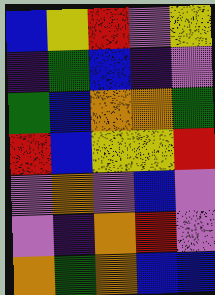[["blue", "yellow", "red", "violet", "yellow"], ["indigo", "green", "blue", "indigo", "violet"], ["green", "blue", "orange", "orange", "green"], ["red", "blue", "yellow", "yellow", "red"], ["violet", "orange", "violet", "blue", "violet"], ["violet", "indigo", "orange", "red", "violet"], ["orange", "green", "orange", "blue", "blue"]]